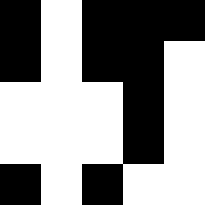[["black", "white", "black", "black", "black"], ["black", "white", "black", "black", "white"], ["white", "white", "white", "black", "white"], ["white", "white", "white", "black", "white"], ["black", "white", "black", "white", "white"]]